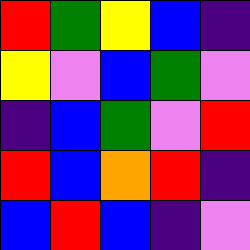[["red", "green", "yellow", "blue", "indigo"], ["yellow", "violet", "blue", "green", "violet"], ["indigo", "blue", "green", "violet", "red"], ["red", "blue", "orange", "red", "indigo"], ["blue", "red", "blue", "indigo", "violet"]]